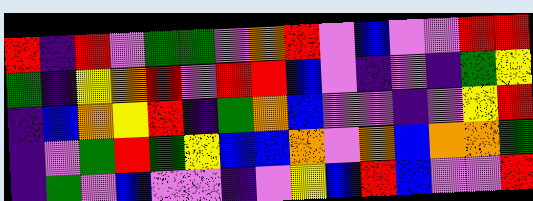[["red", "indigo", "red", "violet", "green", "green", "violet", "orange", "red", "violet", "blue", "violet", "violet", "red", "red"], ["green", "indigo", "yellow", "orange", "red", "violet", "red", "red", "blue", "violet", "indigo", "violet", "indigo", "green", "yellow"], ["indigo", "blue", "orange", "yellow", "red", "indigo", "green", "orange", "blue", "violet", "violet", "indigo", "violet", "yellow", "red"], ["indigo", "violet", "green", "red", "green", "yellow", "blue", "blue", "orange", "violet", "orange", "blue", "orange", "orange", "green"], ["indigo", "green", "violet", "blue", "violet", "violet", "indigo", "violet", "yellow", "blue", "red", "blue", "violet", "violet", "red"]]